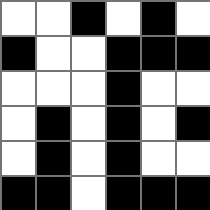[["white", "white", "black", "white", "black", "white"], ["black", "white", "white", "black", "black", "black"], ["white", "white", "white", "black", "white", "white"], ["white", "black", "white", "black", "white", "black"], ["white", "black", "white", "black", "white", "white"], ["black", "black", "white", "black", "black", "black"]]